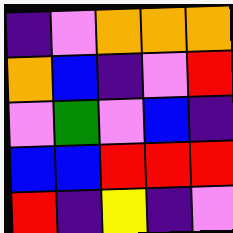[["indigo", "violet", "orange", "orange", "orange"], ["orange", "blue", "indigo", "violet", "red"], ["violet", "green", "violet", "blue", "indigo"], ["blue", "blue", "red", "red", "red"], ["red", "indigo", "yellow", "indigo", "violet"]]